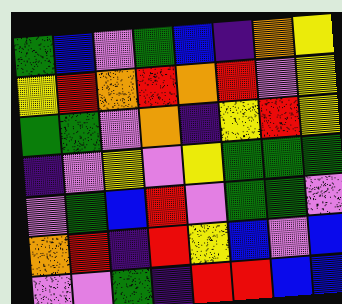[["green", "blue", "violet", "green", "blue", "indigo", "orange", "yellow"], ["yellow", "red", "orange", "red", "orange", "red", "violet", "yellow"], ["green", "green", "violet", "orange", "indigo", "yellow", "red", "yellow"], ["indigo", "violet", "yellow", "violet", "yellow", "green", "green", "green"], ["violet", "green", "blue", "red", "violet", "green", "green", "violet"], ["orange", "red", "indigo", "red", "yellow", "blue", "violet", "blue"], ["violet", "violet", "green", "indigo", "red", "red", "blue", "blue"]]